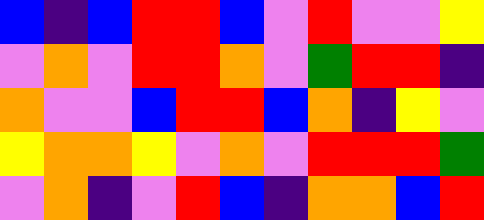[["blue", "indigo", "blue", "red", "red", "blue", "violet", "red", "violet", "violet", "yellow"], ["violet", "orange", "violet", "red", "red", "orange", "violet", "green", "red", "red", "indigo"], ["orange", "violet", "violet", "blue", "red", "red", "blue", "orange", "indigo", "yellow", "violet"], ["yellow", "orange", "orange", "yellow", "violet", "orange", "violet", "red", "red", "red", "green"], ["violet", "orange", "indigo", "violet", "red", "blue", "indigo", "orange", "orange", "blue", "red"]]